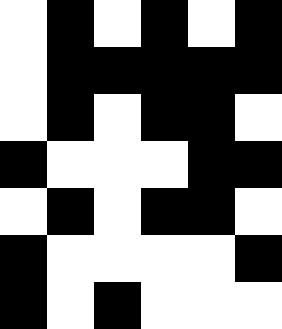[["white", "black", "white", "black", "white", "black"], ["white", "black", "black", "black", "black", "black"], ["white", "black", "white", "black", "black", "white"], ["black", "white", "white", "white", "black", "black"], ["white", "black", "white", "black", "black", "white"], ["black", "white", "white", "white", "white", "black"], ["black", "white", "black", "white", "white", "white"]]